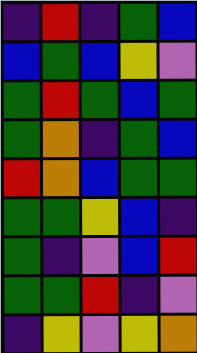[["indigo", "red", "indigo", "green", "blue"], ["blue", "green", "blue", "yellow", "violet"], ["green", "red", "green", "blue", "green"], ["green", "orange", "indigo", "green", "blue"], ["red", "orange", "blue", "green", "green"], ["green", "green", "yellow", "blue", "indigo"], ["green", "indigo", "violet", "blue", "red"], ["green", "green", "red", "indigo", "violet"], ["indigo", "yellow", "violet", "yellow", "orange"]]